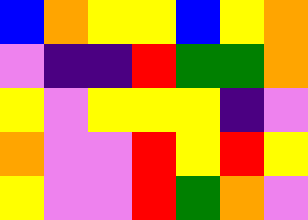[["blue", "orange", "yellow", "yellow", "blue", "yellow", "orange"], ["violet", "indigo", "indigo", "red", "green", "green", "orange"], ["yellow", "violet", "yellow", "yellow", "yellow", "indigo", "violet"], ["orange", "violet", "violet", "red", "yellow", "red", "yellow"], ["yellow", "violet", "violet", "red", "green", "orange", "violet"]]